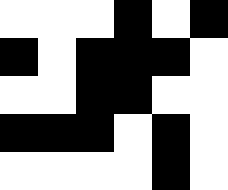[["white", "white", "white", "black", "white", "black"], ["black", "white", "black", "black", "black", "white"], ["white", "white", "black", "black", "white", "white"], ["black", "black", "black", "white", "black", "white"], ["white", "white", "white", "white", "black", "white"]]